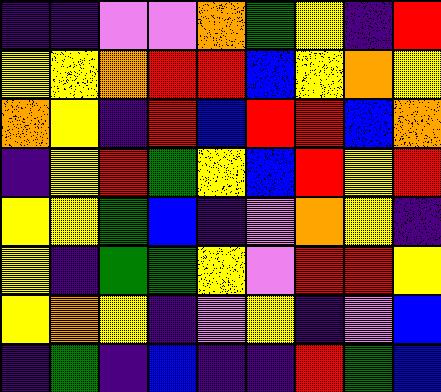[["indigo", "indigo", "violet", "violet", "orange", "green", "yellow", "indigo", "red"], ["yellow", "yellow", "orange", "red", "red", "blue", "yellow", "orange", "yellow"], ["orange", "yellow", "indigo", "red", "blue", "red", "red", "blue", "orange"], ["indigo", "yellow", "red", "green", "yellow", "blue", "red", "yellow", "red"], ["yellow", "yellow", "green", "blue", "indigo", "violet", "orange", "yellow", "indigo"], ["yellow", "indigo", "green", "green", "yellow", "violet", "red", "red", "yellow"], ["yellow", "orange", "yellow", "indigo", "violet", "yellow", "indigo", "violet", "blue"], ["indigo", "green", "indigo", "blue", "indigo", "indigo", "red", "green", "blue"]]